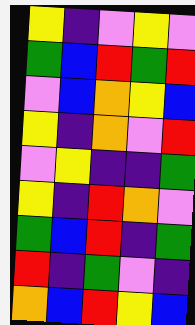[["yellow", "indigo", "violet", "yellow", "violet"], ["green", "blue", "red", "green", "red"], ["violet", "blue", "orange", "yellow", "blue"], ["yellow", "indigo", "orange", "violet", "red"], ["violet", "yellow", "indigo", "indigo", "green"], ["yellow", "indigo", "red", "orange", "violet"], ["green", "blue", "red", "indigo", "green"], ["red", "indigo", "green", "violet", "indigo"], ["orange", "blue", "red", "yellow", "blue"]]